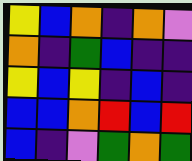[["yellow", "blue", "orange", "indigo", "orange", "violet"], ["orange", "indigo", "green", "blue", "indigo", "indigo"], ["yellow", "blue", "yellow", "indigo", "blue", "indigo"], ["blue", "blue", "orange", "red", "blue", "red"], ["blue", "indigo", "violet", "green", "orange", "green"]]